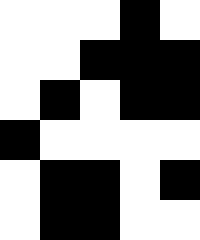[["white", "white", "white", "black", "white"], ["white", "white", "black", "black", "black"], ["white", "black", "white", "black", "black"], ["black", "white", "white", "white", "white"], ["white", "black", "black", "white", "black"], ["white", "black", "black", "white", "white"]]